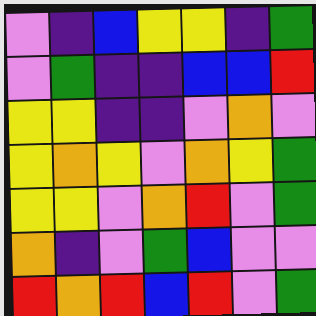[["violet", "indigo", "blue", "yellow", "yellow", "indigo", "green"], ["violet", "green", "indigo", "indigo", "blue", "blue", "red"], ["yellow", "yellow", "indigo", "indigo", "violet", "orange", "violet"], ["yellow", "orange", "yellow", "violet", "orange", "yellow", "green"], ["yellow", "yellow", "violet", "orange", "red", "violet", "green"], ["orange", "indigo", "violet", "green", "blue", "violet", "violet"], ["red", "orange", "red", "blue", "red", "violet", "green"]]